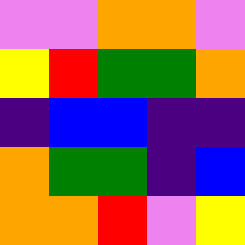[["violet", "violet", "orange", "orange", "violet"], ["yellow", "red", "green", "green", "orange"], ["indigo", "blue", "blue", "indigo", "indigo"], ["orange", "green", "green", "indigo", "blue"], ["orange", "orange", "red", "violet", "yellow"]]